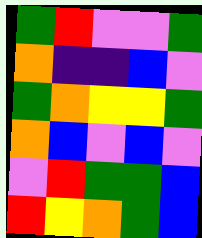[["green", "red", "violet", "violet", "green"], ["orange", "indigo", "indigo", "blue", "violet"], ["green", "orange", "yellow", "yellow", "green"], ["orange", "blue", "violet", "blue", "violet"], ["violet", "red", "green", "green", "blue"], ["red", "yellow", "orange", "green", "blue"]]